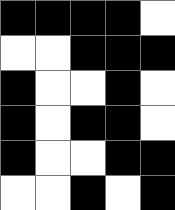[["black", "black", "black", "black", "white"], ["white", "white", "black", "black", "black"], ["black", "white", "white", "black", "white"], ["black", "white", "black", "black", "white"], ["black", "white", "white", "black", "black"], ["white", "white", "black", "white", "black"]]